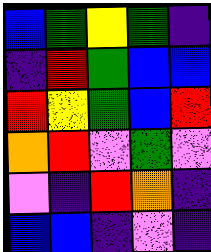[["blue", "green", "yellow", "green", "indigo"], ["indigo", "red", "green", "blue", "blue"], ["red", "yellow", "green", "blue", "red"], ["orange", "red", "violet", "green", "violet"], ["violet", "indigo", "red", "orange", "indigo"], ["blue", "blue", "indigo", "violet", "indigo"]]